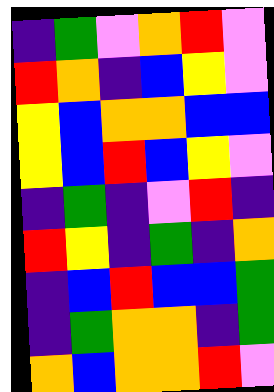[["indigo", "green", "violet", "orange", "red", "violet"], ["red", "orange", "indigo", "blue", "yellow", "violet"], ["yellow", "blue", "orange", "orange", "blue", "blue"], ["yellow", "blue", "red", "blue", "yellow", "violet"], ["indigo", "green", "indigo", "violet", "red", "indigo"], ["red", "yellow", "indigo", "green", "indigo", "orange"], ["indigo", "blue", "red", "blue", "blue", "green"], ["indigo", "green", "orange", "orange", "indigo", "green"], ["orange", "blue", "orange", "orange", "red", "violet"]]